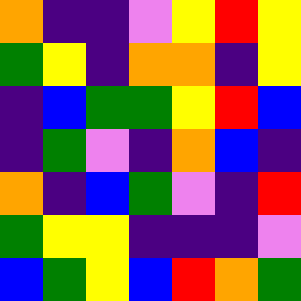[["orange", "indigo", "indigo", "violet", "yellow", "red", "yellow"], ["green", "yellow", "indigo", "orange", "orange", "indigo", "yellow"], ["indigo", "blue", "green", "green", "yellow", "red", "blue"], ["indigo", "green", "violet", "indigo", "orange", "blue", "indigo"], ["orange", "indigo", "blue", "green", "violet", "indigo", "red"], ["green", "yellow", "yellow", "indigo", "indigo", "indigo", "violet"], ["blue", "green", "yellow", "blue", "red", "orange", "green"]]